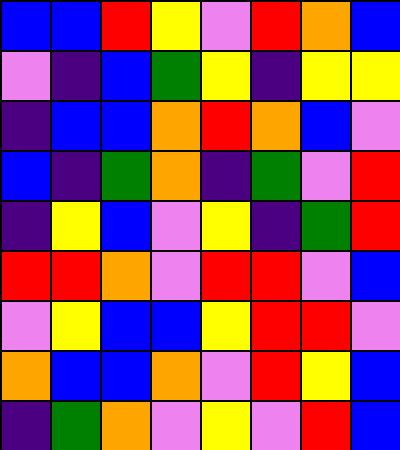[["blue", "blue", "red", "yellow", "violet", "red", "orange", "blue"], ["violet", "indigo", "blue", "green", "yellow", "indigo", "yellow", "yellow"], ["indigo", "blue", "blue", "orange", "red", "orange", "blue", "violet"], ["blue", "indigo", "green", "orange", "indigo", "green", "violet", "red"], ["indigo", "yellow", "blue", "violet", "yellow", "indigo", "green", "red"], ["red", "red", "orange", "violet", "red", "red", "violet", "blue"], ["violet", "yellow", "blue", "blue", "yellow", "red", "red", "violet"], ["orange", "blue", "blue", "orange", "violet", "red", "yellow", "blue"], ["indigo", "green", "orange", "violet", "yellow", "violet", "red", "blue"]]